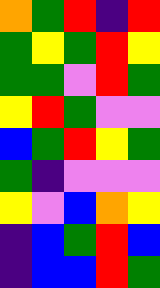[["orange", "green", "red", "indigo", "red"], ["green", "yellow", "green", "red", "yellow"], ["green", "green", "violet", "red", "green"], ["yellow", "red", "green", "violet", "violet"], ["blue", "green", "red", "yellow", "green"], ["green", "indigo", "violet", "violet", "violet"], ["yellow", "violet", "blue", "orange", "yellow"], ["indigo", "blue", "green", "red", "blue"], ["indigo", "blue", "blue", "red", "green"]]